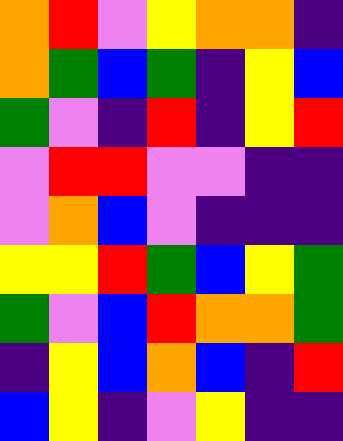[["orange", "red", "violet", "yellow", "orange", "orange", "indigo"], ["orange", "green", "blue", "green", "indigo", "yellow", "blue"], ["green", "violet", "indigo", "red", "indigo", "yellow", "red"], ["violet", "red", "red", "violet", "violet", "indigo", "indigo"], ["violet", "orange", "blue", "violet", "indigo", "indigo", "indigo"], ["yellow", "yellow", "red", "green", "blue", "yellow", "green"], ["green", "violet", "blue", "red", "orange", "orange", "green"], ["indigo", "yellow", "blue", "orange", "blue", "indigo", "red"], ["blue", "yellow", "indigo", "violet", "yellow", "indigo", "indigo"]]